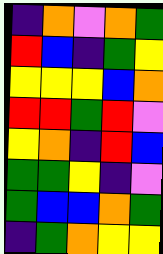[["indigo", "orange", "violet", "orange", "green"], ["red", "blue", "indigo", "green", "yellow"], ["yellow", "yellow", "yellow", "blue", "orange"], ["red", "red", "green", "red", "violet"], ["yellow", "orange", "indigo", "red", "blue"], ["green", "green", "yellow", "indigo", "violet"], ["green", "blue", "blue", "orange", "green"], ["indigo", "green", "orange", "yellow", "yellow"]]